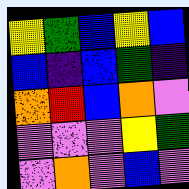[["yellow", "green", "blue", "yellow", "blue"], ["blue", "indigo", "blue", "green", "indigo"], ["orange", "red", "blue", "orange", "violet"], ["violet", "violet", "violet", "yellow", "green"], ["violet", "orange", "violet", "blue", "violet"]]